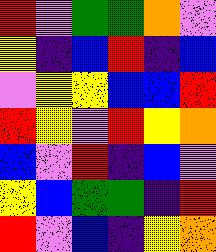[["red", "violet", "green", "green", "orange", "violet"], ["yellow", "indigo", "blue", "red", "indigo", "blue"], ["violet", "yellow", "yellow", "blue", "blue", "red"], ["red", "yellow", "violet", "red", "yellow", "orange"], ["blue", "violet", "red", "indigo", "blue", "violet"], ["yellow", "blue", "green", "green", "indigo", "red"], ["red", "violet", "blue", "indigo", "yellow", "orange"]]